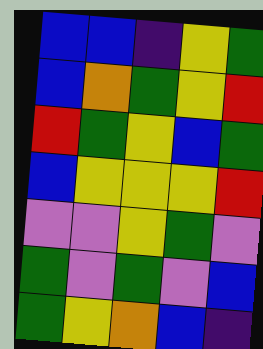[["blue", "blue", "indigo", "yellow", "green"], ["blue", "orange", "green", "yellow", "red"], ["red", "green", "yellow", "blue", "green"], ["blue", "yellow", "yellow", "yellow", "red"], ["violet", "violet", "yellow", "green", "violet"], ["green", "violet", "green", "violet", "blue"], ["green", "yellow", "orange", "blue", "indigo"]]